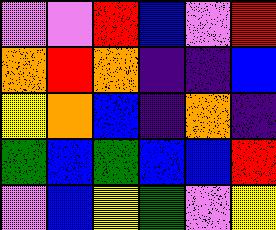[["violet", "violet", "red", "blue", "violet", "red"], ["orange", "red", "orange", "indigo", "indigo", "blue"], ["yellow", "orange", "blue", "indigo", "orange", "indigo"], ["green", "blue", "green", "blue", "blue", "red"], ["violet", "blue", "yellow", "green", "violet", "yellow"]]